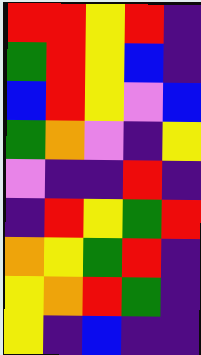[["red", "red", "yellow", "red", "indigo"], ["green", "red", "yellow", "blue", "indigo"], ["blue", "red", "yellow", "violet", "blue"], ["green", "orange", "violet", "indigo", "yellow"], ["violet", "indigo", "indigo", "red", "indigo"], ["indigo", "red", "yellow", "green", "red"], ["orange", "yellow", "green", "red", "indigo"], ["yellow", "orange", "red", "green", "indigo"], ["yellow", "indigo", "blue", "indigo", "indigo"]]